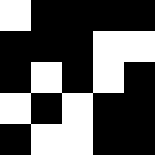[["white", "black", "black", "black", "black"], ["black", "black", "black", "white", "white"], ["black", "white", "black", "white", "black"], ["white", "black", "white", "black", "black"], ["black", "white", "white", "black", "black"]]